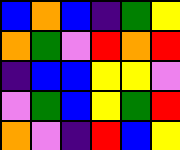[["blue", "orange", "blue", "indigo", "green", "yellow"], ["orange", "green", "violet", "red", "orange", "red"], ["indigo", "blue", "blue", "yellow", "yellow", "violet"], ["violet", "green", "blue", "yellow", "green", "red"], ["orange", "violet", "indigo", "red", "blue", "yellow"]]